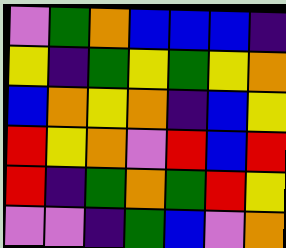[["violet", "green", "orange", "blue", "blue", "blue", "indigo"], ["yellow", "indigo", "green", "yellow", "green", "yellow", "orange"], ["blue", "orange", "yellow", "orange", "indigo", "blue", "yellow"], ["red", "yellow", "orange", "violet", "red", "blue", "red"], ["red", "indigo", "green", "orange", "green", "red", "yellow"], ["violet", "violet", "indigo", "green", "blue", "violet", "orange"]]